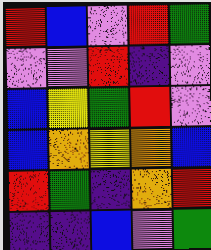[["red", "blue", "violet", "red", "green"], ["violet", "violet", "red", "indigo", "violet"], ["blue", "yellow", "green", "red", "violet"], ["blue", "orange", "yellow", "orange", "blue"], ["red", "green", "indigo", "orange", "red"], ["indigo", "indigo", "blue", "violet", "green"]]